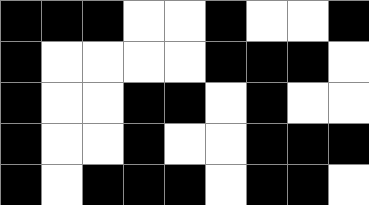[["black", "black", "black", "white", "white", "black", "white", "white", "black"], ["black", "white", "white", "white", "white", "black", "black", "black", "white"], ["black", "white", "white", "black", "black", "white", "black", "white", "white"], ["black", "white", "white", "black", "white", "white", "black", "black", "black"], ["black", "white", "black", "black", "black", "white", "black", "black", "white"]]